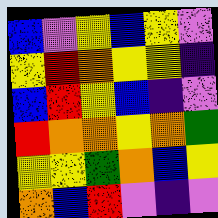[["blue", "violet", "yellow", "blue", "yellow", "violet"], ["yellow", "red", "orange", "yellow", "yellow", "indigo"], ["blue", "red", "yellow", "blue", "indigo", "violet"], ["red", "orange", "orange", "yellow", "orange", "green"], ["yellow", "yellow", "green", "orange", "blue", "yellow"], ["orange", "blue", "red", "violet", "indigo", "violet"]]